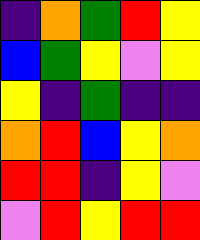[["indigo", "orange", "green", "red", "yellow"], ["blue", "green", "yellow", "violet", "yellow"], ["yellow", "indigo", "green", "indigo", "indigo"], ["orange", "red", "blue", "yellow", "orange"], ["red", "red", "indigo", "yellow", "violet"], ["violet", "red", "yellow", "red", "red"]]